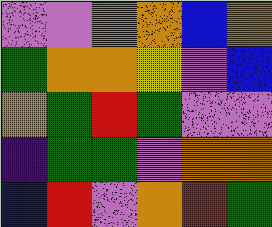[["violet", "violet", "orange", "orange", "blue", "orange"], ["green", "orange", "orange", "yellow", "violet", "blue"], ["orange", "green", "red", "green", "violet", "violet"], ["indigo", "green", "green", "violet", "orange", "orange"], ["blue", "red", "violet", "orange", "red", "green"]]